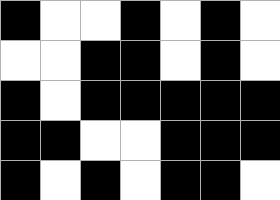[["black", "white", "white", "black", "white", "black", "white"], ["white", "white", "black", "black", "white", "black", "white"], ["black", "white", "black", "black", "black", "black", "black"], ["black", "black", "white", "white", "black", "black", "black"], ["black", "white", "black", "white", "black", "black", "white"]]